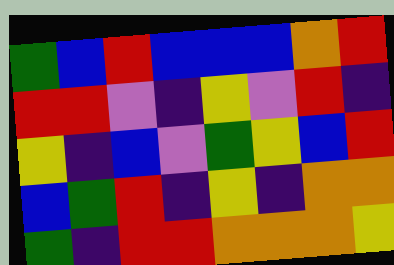[["green", "blue", "red", "blue", "blue", "blue", "orange", "red"], ["red", "red", "violet", "indigo", "yellow", "violet", "red", "indigo"], ["yellow", "indigo", "blue", "violet", "green", "yellow", "blue", "red"], ["blue", "green", "red", "indigo", "yellow", "indigo", "orange", "orange"], ["green", "indigo", "red", "red", "orange", "orange", "orange", "yellow"]]